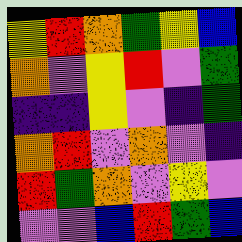[["yellow", "red", "orange", "green", "yellow", "blue"], ["orange", "violet", "yellow", "red", "violet", "green"], ["indigo", "indigo", "yellow", "violet", "indigo", "green"], ["orange", "red", "violet", "orange", "violet", "indigo"], ["red", "green", "orange", "violet", "yellow", "violet"], ["violet", "violet", "blue", "red", "green", "blue"]]